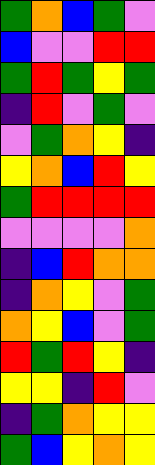[["green", "orange", "blue", "green", "violet"], ["blue", "violet", "violet", "red", "red"], ["green", "red", "green", "yellow", "green"], ["indigo", "red", "violet", "green", "violet"], ["violet", "green", "orange", "yellow", "indigo"], ["yellow", "orange", "blue", "red", "yellow"], ["green", "red", "red", "red", "red"], ["violet", "violet", "violet", "violet", "orange"], ["indigo", "blue", "red", "orange", "orange"], ["indigo", "orange", "yellow", "violet", "green"], ["orange", "yellow", "blue", "violet", "green"], ["red", "green", "red", "yellow", "indigo"], ["yellow", "yellow", "indigo", "red", "violet"], ["indigo", "green", "orange", "yellow", "yellow"], ["green", "blue", "yellow", "orange", "yellow"]]